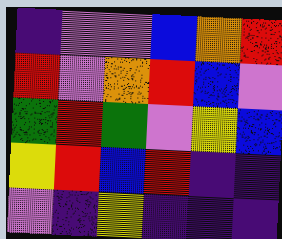[["indigo", "violet", "violet", "blue", "orange", "red"], ["red", "violet", "orange", "red", "blue", "violet"], ["green", "red", "green", "violet", "yellow", "blue"], ["yellow", "red", "blue", "red", "indigo", "indigo"], ["violet", "indigo", "yellow", "indigo", "indigo", "indigo"]]